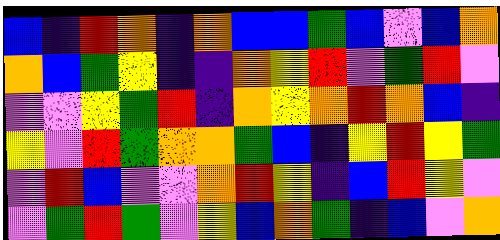[["blue", "indigo", "red", "orange", "indigo", "orange", "blue", "blue", "green", "blue", "violet", "blue", "orange"], ["orange", "blue", "green", "yellow", "indigo", "indigo", "orange", "yellow", "red", "violet", "green", "red", "violet"], ["violet", "violet", "yellow", "green", "red", "indigo", "orange", "yellow", "orange", "red", "orange", "blue", "indigo"], ["yellow", "violet", "red", "green", "orange", "orange", "green", "blue", "indigo", "yellow", "red", "yellow", "green"], ["violet", "red", "blue", "violet", "violet", "orange", "red", "yellow", "indigo", "blue", "red", "yellow", "violet"], ["violet", "green", "red", "green", "violet", "yellow", "blue", "orange", "green", "indigo", "blue", "violet", "orange"]]